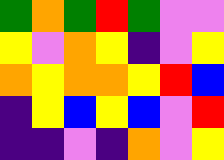[["green", "orange", "green", "red", "green", "violet", "violet"], ["yellow", "violet", "orange", "yellow", "indigo", "violet", "yellow"], ["orange", "yellow", "orange", "orange", "yellow", "red", "blue"], ["indigo", "yellow", "blue", "yellow", "blue", "violet", "red"], ["indigo", "indigo", "violet", "indigo", "orange", "violet", "yellow"]]